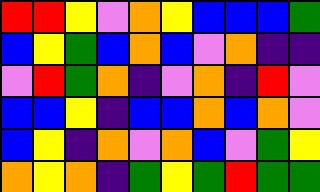[["red", "red", "yellow", "violet", "orange", "yellow", "blue", "blue", "blue", "green"], ["blue", "yellow", "green", "blue", "orange", "blue", "violet", "orange", "indigo", "indigo"], ["violet", "red", "green", "orange", "indigo", "violet", "orange", "indigo", "red", "violet"], ["blue", "blue", "yellow", "indigo", "blue", "blue", "orange", "blue", "orange", "violet"], ["blue", "yellow", "indigo", "orange", "violet", "orange", "blue", "violet", "green", "yellow"], ["orange", "yellow", "orange", "indigo", "green", "yellow", "green", "red", "green", "green"]]